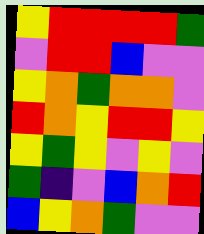[["yellow", "red", "red", "red", "red", "green"], ["violet", "red", "red", "blue", "violet", "violet"], ["yellow", "orange", "green", "orange", "orange", "violet"], ["red", "orange", "yellow", "red", "red", "yellow"], ["yellow", "green", "yellow", "violet", "yellow", "violet"], ["green", "indigo", "violet", "blue", "orange", "red"], ["blue", "yellow", "orange", "green", "violet", "violet"]]